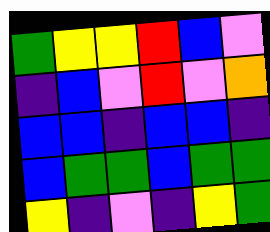[["green", "yellow", "yellow", "red", "blue", "violet"], ["indigo", "blue", "violet", "red", "violet", "orange"], ["blue", "blue", "indigo", "blue", "blue", "indigo"], ["blue", "green", "green", "blue", "green", "green"], ["yellow", "indigo", "violet", "indigo", "yellow", "green"]]